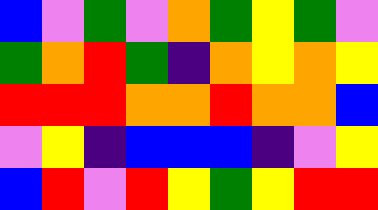[["blue", "violet", "green", "violet", "orange", "green", "yellow", "green", "violet"], ["green", "orange", "red", "green", "indigo", "orange", "yellow", "orange", "yellow"], ["red", "red", "red", "orange", "orange", "red", "orange", "orange", "blue"], ["violet", "yellow", "indigo", "blue", "blue", "blue", "indigo", "violet", "yellow"], ["blue", "red", "violet", "red", "yellow", "green", "yellow", "red", "red"]]